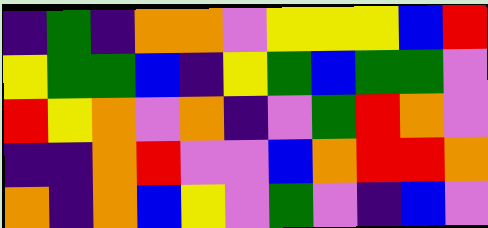[["indigo", "green", "indigo", "orange", "orange", "violet", "yellow", "yellow", "yellow", "blue", "red"], ["yellow", "green", "green", "blue", "indigo", "yellow", "green", "blue", "green", "green", "violet"], ["red", "yellow", "orange", "violet", "orange", "indigo", "violet", "green", "red", "orange", "violet"], ["indigo", "indigo", "orange", "red", "violet", "violet", "blue", "orange", "red", "red", "orange"], ["orange", "indigo", "orange", "blue", "yellow", "violet", "green", "violet", "indigo", "blue", "violet"]]